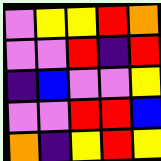[["violet", "yellow", "yellow", "red", "orange"], ["violet", "violet", "red", "indigo", "red"], ["indigo", "blue", "violet", "violet", "yellow"], ["violet", "violet", "red", "red", "blue"], ["orange", "indigo", "yellow", "red", "yellow"]]